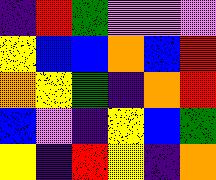[["indigo", "red", "green", "violet", "violet", "violet"], ["yellow", "blue", "blue", "orange", "blue", "red"], ["orange", "yellow", "green", "indigo", "orange", "red"], ["blue", "violet", "indigo", "yellow", "blue", "green"], ["yellow", "indigo", "red", "yellow", "indigo", "orange"]]